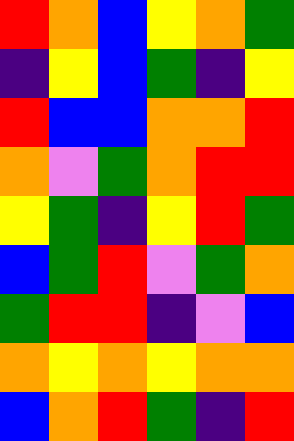[["red", "orange", "blue", "yellow", "orange", "green"], ["indigo", "yellow", "blue", "green", "indigo", "yellow"], ["red", "blue", "blue", "orange", "orange", "red"], ["orange", "violet", "green", "orange", "red", "red"], ["yellow", "green", "indigo", "yellow", "red", "green"], ["blue", "green", "red", "violet", "green", "orange"], ["green", "red", "red", "indigo", "violet", "blue"], ["orange", "yellow", "orange", "yellow", "orange", "orange"], ["blue", "orange", "red", "green", "indigo", "red"]]